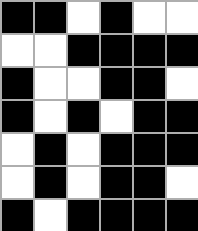[["black", "black", "white", "black", "white", "white"], ["white", "white", "black", "black", "black", "black"], ["black", "white", "white", "black", "black", "white"], ["black", "white", "black", "white", "black", "black"], ["white", "black", "white", "black", "black", "black"], ["white", "black", "white", "black", "black", "white"], ["black", "white", "black", "black", "black", "black"]]